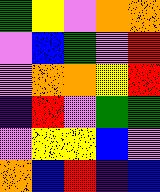[["green", "yellow", "violet", "orange", "orange"], ["violet", "blue", "green", "violet", "red"], ["violet", "orange", "orange", "yellow", "red"], ["indigo", "red", "violet", "green", "green"], ["violet", "yellow", "yellow", "blue", "violet"], ["orange", "blue", "red", "indigo", "blue"]]